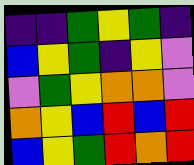[["indigo", "indigo", "green", "yellow", "green", "indigo"], ["blue", "yellow", "green", "indigo", "yellow", "violet"], ["violet", "green", "yellow", "orange", "orange", "violet"], ["orange", "yellow", "blue", "red", "blue", "red"], ["blue", "yellow", "green", "red", "orange", "red"]]